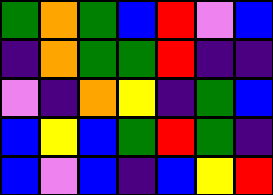[["green", "orange", "green", "blue", "red", "violet", "blue"], ["indigo", "orange", "green", "green", "red", "indigo", "indigo"], ["violet", "indigo", "orange", "yellow", "indigo", "green", "blue"], ["blue", "yellow", "blue", "green", "red", "green", "indigo"], ["blue", "violet", "blue", "indigo", "blue", "yellow", "red"]]